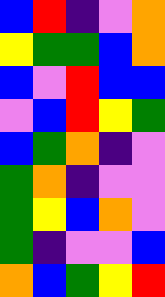[["blue", "red", "indigo", "violet", "orange"], ["yellow", "green", "green", "blue", "orange"], ["blue", "violet", "red", "blue", "blue"], ["violet", "blue", "red", "yellow", "green"], ["blue", "green", "orange", "indigo", "violet"], ["green", "orange", "indigo", "violet", "violet"], ["green", "yellow", "blue", "orange", "violet"], ["green", "indigo", "violet", "violet", "blue"], ["orange", "blue", "green", "yellow", "red"]]